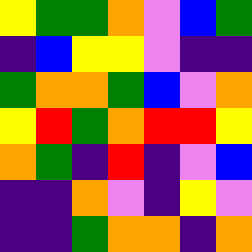[["yellow", "green", "green", "orange", "violet", "blue", "green"], ["indigo", "blue", "yellow", "yellow", "violet", "indigo", "indigo"], ["green", "orange", "orange", "green", "blue", "violet", "orange"], ["yellow", "red", "green", "orange", "red", "red", "yellow"], ["orange", "green", "indigo", "red", "indigo", "violet", "blue"], ["indigo", "indigo", "orange", "violet", "indigo", "yellow", "violet"], ["indigo", "indigo", "green", "orange", "orange", "indigo", "orange"]]